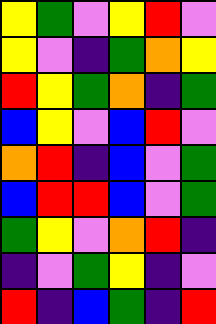[["yellow", "green", "violet", "yellow", "red", "violet"], ["yellow", "violet", "indigo", "green", "orange", "yellow"], ["red", "yellow", "green", "orange", "indigo", "green"], ["blue", "yellow", "violet", "blue", "red", "violet"], ["orange", "red", "indigo", "blue", "violet", "green"], ["blue", "red", "red", "blue", "violet", "green"], ["green", "yellow", "violet", "orange", "red", "indigo"], ["indigo", "violet", "green", "yellow", "indigo", "violet"], ["red", "indigo", "blue", "green", "indigo", "red"]]